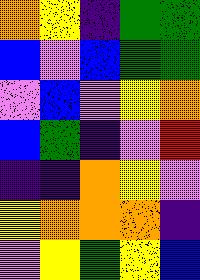[["orange", "yellow", "indigo", "green", "green"], ["blue", "violet", "blue", "green", "green"], ["violet", "blue", "violet", "yellow", "orange"], ["blue", "green", "indigo", "violet", "red"], ["indigo", "indigo", "orange", "yellow", "violet"], ["yellow", "orange", "orange", "orange", "indigo"], ["violet", "yellow", "green", "yellow", "blue"]]